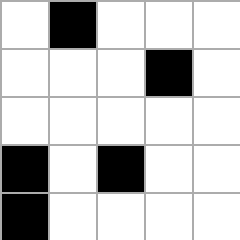[["white", "black", "white", "white", "white"], ["white", "white", "white", "black", "white"], ["white", "white", "white", "white", "white"], ["black", "white", "black", "white", "white"], ["black", "white", "white", "white", "white"]]